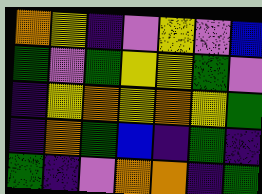[["orange", "yellow", "indigo", "violet", "yellow", "violet", "blue"], ["green", "violet", "green", "yellow", "yellow", "green", "violet"], ["indigo", "yellow", "orange", "yellow", "orange", "yellow", "green"], ["indigo", "orange", "green", "blue", "indigo", "green", "indigo"], ["green", "indigo", "violet", "orange", "orange", "indigo", "green"]]